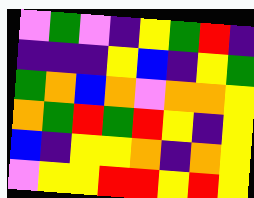[["violet", "green", "violet", "indigo", "yellow", "green", "red", "indigo"], ["indigo", "indigo", "indigo", "yellow", "blue", "indigo", "yellow", "green"], ["green", "orange", "blue", "orange", "violet", "orange", "orange", "yellow"], ["orange", "green", "red", "green", "red", "yellow", "indigo", "yellow"], ["blue", "indigo", "yellow", "yellow", "orange", "indigo", "orange", "yellow"], ["violet", "yellow", "yellow", "red", "red", "yellow", "red", "yellow"]]